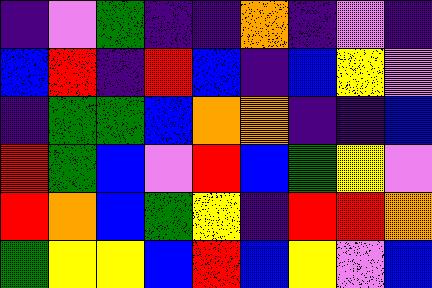[["indigo", "violet", "green", "indigo", "indigo", "orange", "indigo", "violet", "indigo"], ["blue", "red", "indigo", "red", "blue", "indigo", "blue", "yellow", "violet"], ["indigo", "green", "green", "blue", "orange", "orange", "indigo", "indigo", "blue"], ["red", "green", "blue", "violet", "red", "blue", "green", "yellow", "violet"], ["red", "orange", "blue", "green", "yellow", "indigo", "red", "red", "orange"], ["green", "yellow", "yellow", "blue", "red", "blue", "yellow", "violet", "blue"]]